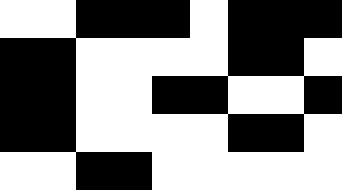[["white", "white", "black", "black", "black", "white", "black", "black", "black"], ["black", "black", "white", "white", "white", "white", "black", "black", "white"], ["black", "black", "white", "white", "black", "black", "white", "white", "black"], ["black", "black", "white", "white", "white", "white", "black", "black", "white"], ["white", "white", "black", "black", "white", "white", "white", "white", "white"]]